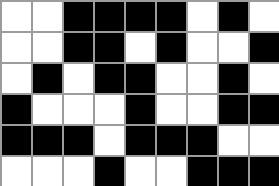[["white", "white", "black", "black", "black", "black", "white", "black", "white"], ["white", "white", "black", "black", "white", "black", "white", "white", "black"], ["white", "black", "white", "black", "black", "white", "white", "black", "white"], ["black", "white", "white", "white", "black", "white", "white", "black", "black"], ["black", "black", "black", "white", "black", "black", "black", "white", "white"], ["white", "white", "white", "black", "white", "white", "black", "black", "black"]]